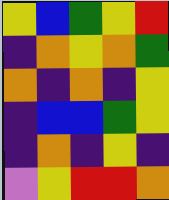[["yellow", "blue", "green", "yellow", "red"], ["indigo", "orange", "yellow", "orange", "green"], ["orange", "indigo", "orange", "indigo", "yellow"], ["indigo", "blue", "blue", "green", "yellow"], ["indigo", "orange", "indigo", "yellow", "indigo"], ["violet", "yellow", "red", "red", "orange"]]